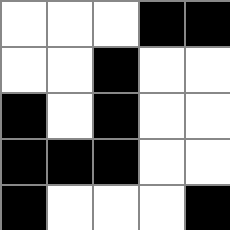[["white", "white", "white", "black", "black"], ["white", "white", "black", "white", "white"], ["black", "white", "black", "white", "white"], ["black", "black", "black", "white", "white"], ["black", "white", "white", "white", "black"]]